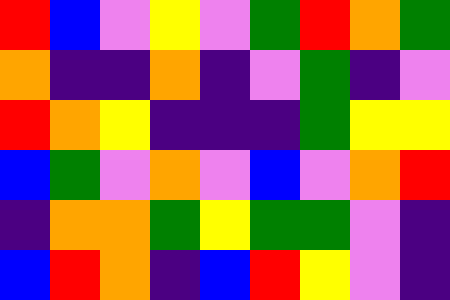[["red", "blue", "violet", "yellow", "violet", "green", "red", "orange", "green"], ["orange", "indigo", "indigo", "orange", "indigo", "violet", "green", "indigo", "violet"], ["red", "orange", "yellow", "indigo", "indigo", "indigo", "green", "yellow", "yellow"], ["blue", "green", "violet", "orange", "violet", "blue", "violet", "orange", "red"], ["indigo", "orange", "orange", "green", "yellow", "green", "green", "violet", "indigo"], ["blue", "red", "orange", "indigo", "blue", "red", "yellow", "violet", "indigo"]]